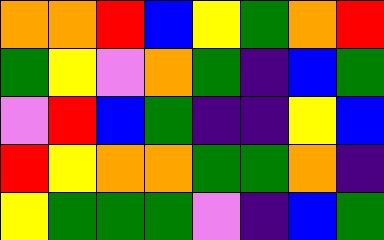[["orange", "orange", "red", "blue", "yellow", "green", "orange", "red"], ["green", "yellow", "violet", "orange", "green", "indigo", "blue", "green"], ["violet", "red", "blue", "green", "indigo", "indigo", "yellow", "blue"], ["red", "yellow", "orange", "orange", "green", "green", "orange", "indigo"], ["yellow", "green", "green", "green", "violet", "indigo", "blue", "green"]]